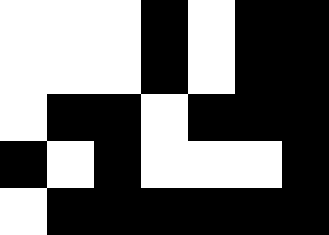[["white", "white", "white", "black", "white", "black", "black"], ["white", "white", "white", "black", "white", "black", "black"], ["white", "black", "black", "white", "black", "black", "black"], ["black", "white", "black", "white", "white", "white", "black"], ["white", "black", "black", "black", "black", "black", "black"]]